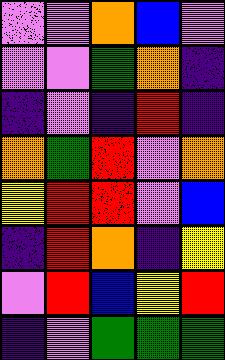[["violet", "violet", "orange", "blue", "violet"], ["violet", "violet", "green", "orange", "indigo"], ["indigo", "violet", "indigo", "red", "indigo"], ["orange", "green", "red", "violet", "orange"], ["yellow", "red", "red", "violet", "blue"], ["indigo", "red", "orange", "indigo", "yellow"], ["violet", "red", "blue", "yellow", "red"], ["indigo", "violet", "green", "green", "green"]]